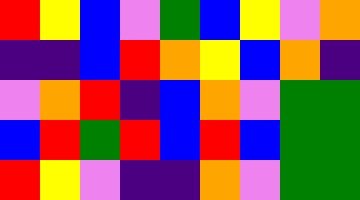[["red", "yellow", "blue", "violet", "green", "blue", "yellow", "violet", "orange"], ["indigo", "indigo", "blue", "red", "orange", "yellow", "blue", "orange", "indigo"], ["violet", "orange", "red", "indigo", "blue", "orange", "violet", "green", "green"], ["blue", "red", "green", "red", "blue", "red", "blue", "green", "green"], ["red", "yellow", "violet", "indigo", "indigo", "orange", "violet", "green", "green"]]